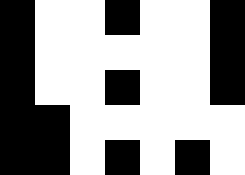[["black", "white", "white", "black", "white", "white", "black"], ["black", "white", "white", "white", "white", "white", "black"], ["black", "white", "white", "black", "white", "white", "black"], ["black", "black", "white", "white", "white", "white", "white"], ["black", "black", "white", "black", "white", "black", "white"]]